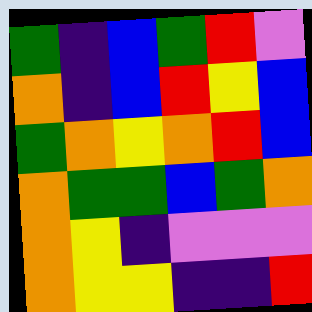[["green", "indigo", "blue", "green", "red", "violet"], ["orange", "indigo", "blue", "red", "yellow", "blue"], ["green", "orange", "yellow", "orange", "red", "blue"], ["orange", "green", "green", "blue", "green", "orange"], ["orange", "yellow", "indigo", "violet", "violet", "violet"], ["orange", "yellow", "yellow", "indigo", "indigo", "red"]]